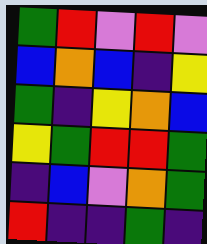[["green", "red", "violet", "red", "violet"], ["blue", "orange", "blue", "indigo", "yellow"], ["green", "indigo", "yellow", "orange", "blue"], ["yellow", "green", "red", "red", "green"], ["indigo", "blue", "violet", "orange", "green"], ["red", "indigo", "indigo", "green", "indigo"]]